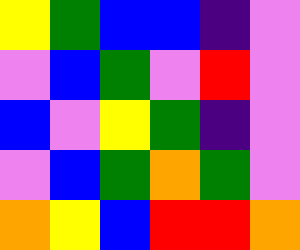[["yellow", "green", "blue", "blue", "indigo", "violet"], ["violet", "blue", "green", "violet", "red", "violet"], ["blue", "violet", "yellow", "green", "indigo", "violet"], ["violet", "blue", "green", "orange", "green", "violet"], ["orange", "yellow", "blue", "red", "red", "orange"]]